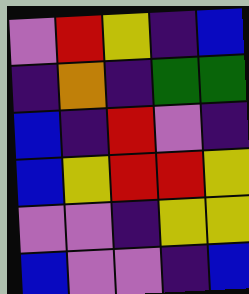[["violet", "red", "yellow", "indigo", "blue"], ["indigo", "orange", "indigo", "green", "green"], ["blue", "indigo", "red", "violet", "indigo"], ["blue", "yellow", "red", "red", "yellow"], ["violet", "violet", "indigo", "yellow", "yellow"], ["blue", "violet", "violet", "indigo", "blue"]]